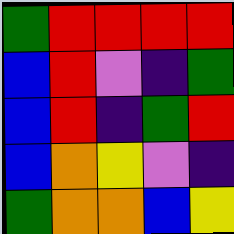[["green", "red", "red", "red", "red"], ["blue", "red", "violet", "indigo", "green"], ["blue", "red", "indigo", "green", "red"], ["blue", "orange", "yellow", "violet", "indigo"], ["green", "orange", "orange", "blue", "yellow"]]